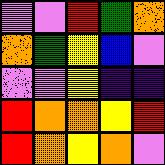[["violet", "violet", "red", "green", "orange"], ["orange", "green", "yellow", "blue", "violet"], ["violet", "violet", "yellow", "indigo", "indigo"], ["red", "orange", "orange", "yellow", "red"], ["red", "orange", "yellow", "orange", "violet"]]